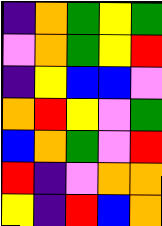[["indigo", "orange", "green", "yellow", "green"], ["violet", "orange", "green", "yellow", "red"], ["indigo", "yellow", "blue", "blue", "violet"], ["orange", "red", "yellow", "violet", "green"], ["blue", "orange", "green", "violet", "red"], ["red", "indigo", "violet", "orange", "orange"], ["yellow", "indigo", "red", "blue", "orange"]]